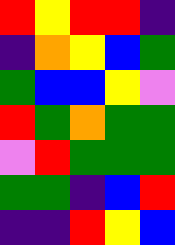[["red", "yellow", "red", "red", "indigo"], ["indigo", "orange", "yellow", "blue", "green"], ["green", "blue", "blue", "yellow", "violet"], ["red", "green", "orange", "green", "green"], ["violet", "red", "green", "green", "green"], ["green", "green", "indigo", "blue", "red"], ["indigo", "indigo", "red", "yellow", "blue"]]